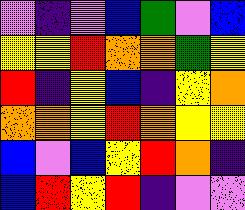[["violet", "indigo", "violet", "blue", "green", "violet", "blue"], ["yellow", "yellow", "red", "orange", "orange", "green", "yellow"], ["red", "indigo", "yellow", "blue", "indigo", "yellow", "orange"], ["orange", "orange", "yellow", "red", "orange", "yellow", "yellow"], ["blue", "violet", "blue", "yellow", "red", "orange", "indigo"], ["blue", "red", "yellow", "red", "indigo", "violet", "violet"]]